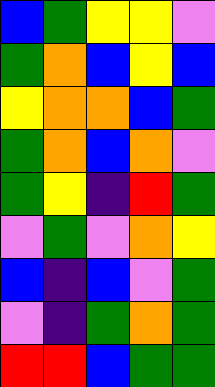[["blue", "green", "yellow", "yellow", "violet"], ["green", "orange", "blue", "yellow", "blue"], ["yellow", "orange", "orange", "blue", "green"], ["green", "orange", "blue", "orange", "violet"], ["green", "yellow", "indigo", "red", "green"], ["violet", "green", "violet", "orange", "yellow"], ["blue", "indigo", "blue", "violet", "green"], ["violet", "indigo", "green", "orange", "green"], ["red", "red", "blue", "green", "green"]]